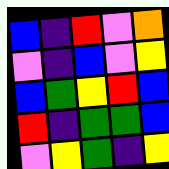[["blue", "indigo", "red", "violet", "orange"], ["violet", "indigo", "blue", "violet", "yellow"], ["blue", "green", "yellow", "red", "blue"], ["red", "indigo", "green", "green", "blue"], ["violet", "yellow", "green", "indigo", "yellow"]]